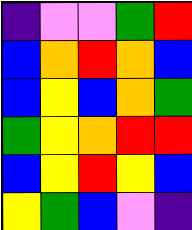[["indigo", "violet", "violet", "green", "red"], ["blue", "orange", "red", "orange", "blue"], ["blue", "yellow", "blue", "orange", "green"], ["green", "yellow", "orange", "red", "red"], ["blue", "yellow", "red", "yellow", "blue"], ["yellow", "green", "blue", "violet", "indigo"]]